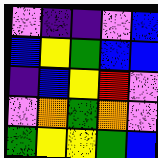[["violet", "indigo", "indigo", "violet", "blue"], ["blue", "yellow", "green", "blue", "blue"], ["indigo", "blue", "yellow", "red", "violet"], ["violet", "orange", "green", "orange", "violet"], ["green", "yellow", "yellow", "green", "blue"]]